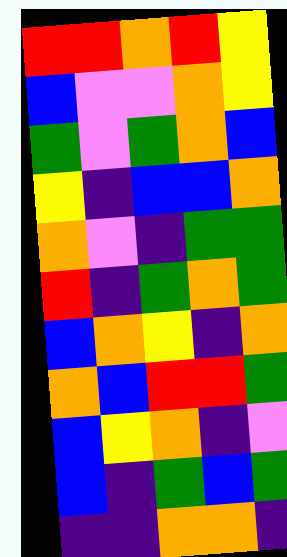[["red", "red", "orange", "red", "yellow"], ["blue", "violet", "violet", "orange", "yellow"], ["green", "violet", "green", "orange", "blue"], ["yellow", "indigo", "blue", "blue", "orange"], ["orange", "violet", "indigo", "green", "green"], ["red", "indigo", "green", "orange", "green"], ["blue", "orange", "yellow", "indigo", "orange"], ["orange", "blue", "red", "red", "green"], ["blue", "yellow", "orange", "indigo", "violet"], ["blue", "indigo", "green", "blue", "green"], ["indigo", "indigo", "orange", "orange", "indigo"]]